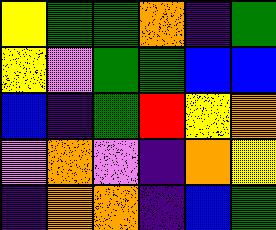[["yellow", "green", "green", "orange", "indigo", "green"], ["yellow", "violet", "green", "green", "blue", "blue"], ["blue", "indigo", "green", "red", "yellow", "orange"], ["violet", "orange", "violet", "indigo", "orange", "yellow"], ["indigo", "orange", "orange", "indigo", "blue", "green"]]